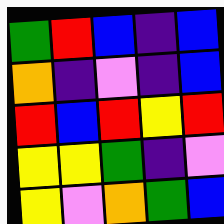[["green", "red", "blue", "indigo", "blue"], ["orange", "indigo", "violet", "indigo", "blue"], ["red", "blue", "red", "yellow", "red"], ["yellow", "yellow", "green", "indigo", "violet"], ["yellow", "violet", "orange", "green", "blue"]]